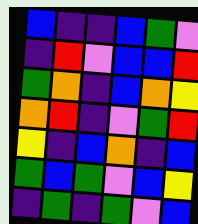[["blue", "indigo", "indigo", "blue", "green", "violet"], ["indigo", "red", "violet", "blue", "blue", "red"], ["green", "orange", "indigo", "blue", "orange", "yellow"], ["orange", "red", "indigo", "violet", "green", "red"], ["yellow", "indigo", "blue", "orange", "indigo", "blue"], ["green", "blue", "green", "violet", "blue", "yellow"], ["indigo", "green", "indigo", "green", "violet", "blue"]]